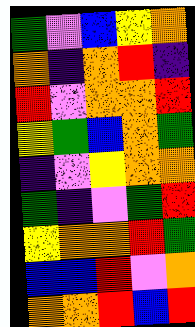[["green", "violet", "blue", "yellow", "orange"], ["orange", "indigo", "orange", "red", "indigo"], ["red", "violet", "orange", "orange", "red"], ["yellow", "green", "blue", "orange", "green"], ["indigo", "violet", "yellow", "orange", "orange"], ["green", "indigo", "violet", "green", "red"], ["yellow", "orange", "orange", "red", "green"], ["blue", "blue", "red", "violet", "orange"], ["orange", "orange", "red", "blue", "red"]]